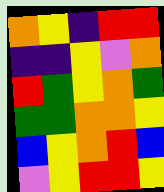[["orange", "yellow", "indigo", "red", "red"], ["indigo", "indigo", "yellow", "violet", "orange"], ["red", "green", "yellow", "orange", "green"], ["green", "green", "orange", "orange", "yellow"], ["blue", "yellow", "orange", "red", "blue"], ["violet", "yellow", "red", "red", "yellow"]]